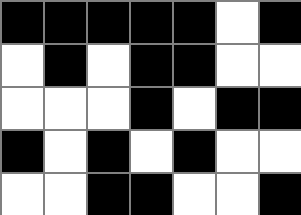[["black", "black", "black", "black", "black", "white", "black"], ["white", "black", "white", "black", "black", "white", "white"], ["white", "white", "white", "black", "white", "black", "black"], ["black", "white", "black", "white", "black", "white", "white"], ["white", "white", "black", "black", "white", "white", "black"]]